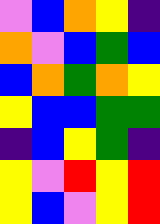[["violet", "blue", "orange", "yellow", "indigo"], ["orange", "violet", "blue", "green", "blue"], ["blue", "orange", "green", "orange", "yellow"], ["yellow", "blue", "blue", "green", "green"], ["indigo", "blue", "yellow", "green", "indigo"], ["yellow", "violet", "red", "yellow", "red"], ["yellow", "blue", "violet", "yellow", "red"]]